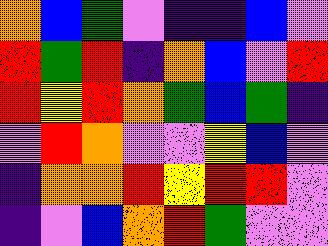[["orange", "blue", "green", "violet", "indigo", "indigo", "blue", "violet"], ["red", "green", "red", "indigo", "orange", "blue", "violet", "red"], ["red", "yellow", "red", "orange", "green", "blue", "green", "indigo"], ["violet", "red", "orange", "violet", "violet", "yellow", "blue", "violet"], ["indigo", "orange", "orange", "red", "yellow", "red", "red", "violet"], ["indigo", "violet", "blue", "orange", "red", "green", "violet", "violet"]]